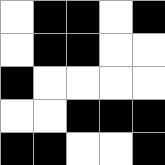[["white", "black", "black", "white", "black"], ["white", "black", "black", "white", "white"], ["black", "white", "white", "white", "white"], ["white", "white", "black", "black", "black"], ["black", "black", "white", "white", "black"]]